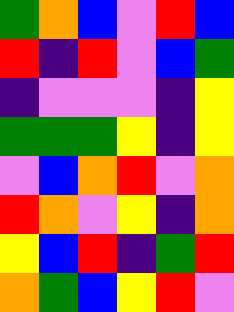[["green", "orange", "blue", "violet", "red", "blue"], ["red", "indigo", "red", "violet", "blue", "green"], ["indigo", "violet", "violet", "violet", "indigo", "yellow"], ["green", "green", "green", "yellow", "indigo", "yellow"], ["violet", "blue", "orange", "red", "violet", "orange"], ["red", "orange", "violet", "yellow", "indigo", "orange"], ["yellow", "blue", "red", "indigo", "green", "red"], ["orange", "green", "blue", "yellow", "red", "violet"]]